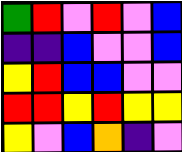[["green", "red", "violet", "red", "violet", "blue"], ["indigo", "indigo", "blue", "violet", "violet", "blue"], ["yellow", "red", "blue", "blue", "violet", "violet"], ["red", "red", "yellow", "red", "yellow", "yellow"], ["yellow", "violet", "blue", "orange", "indigo", "violet"]]